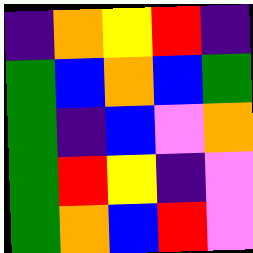[["indigo", "orange", "yellow", "red", "indigo"], ["green", "blue", "orange", "blue", "green"], ["green", "indigo", "blue", "violet", "orange"], ["green", "red", "yellow", "indigo", "violet"], ["green", "orange", "blue", "red", "violet"]]